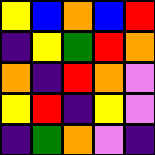[["yellow", "blue", "orange", "blue", "red"], ["indigo", "yellow", "green", "red", "orange"], ["orange", "indigo", "red", "orange", "violet"], ["yellow", "red", "indigo", "yellow", "violet"], ["indigo", "green", "orange", "violet", "indigo"]]